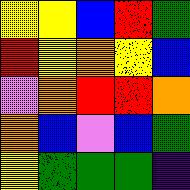[["yellow", "yellow", "blue", "red", "green"], ["red", "yellow", "orange", "yellow", "blue"], ["violet", "orange", "red", "red", "orange"], ["orange", "blue", "violet", "blue", "green"], ["yellow", "green", "green", "green", "indigo"]]